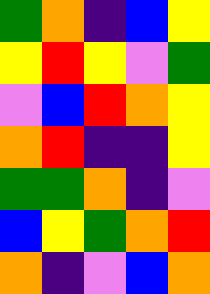[["green", "orange", "indigo", "blue", "yellow"], ["yellow", "red", "yellow", "violet", "green"], ["violet", "blue", "red", "orange", "yellow"], ["orange", "red", "indigo", "indigo", "yellow"], ["green", "green", "orange", "indigo", "violet"], ["blue", "yellow", "green", "orange", "red"], ["orange", "indigo", "violet", "blue", "orange"]]